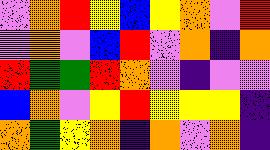[["violet", "orange", "red", "yellow", "blue", "yellow", "orange", "violet", "red"], ["violet", "orange", "violet", "blue", "red", "violet", "orange", "indigo", "orange"], ["red", "green", "green", "red", "orange", "violet", "indigo", "violet", "violet"], ["blue", "orange", "violet", "yellow", "red", "yellow", "yellow", "yellow", "indigo"], ["orange", "green", "yellow", "orange", "indigo", "orange", "violet", "orange", "indigo"]]